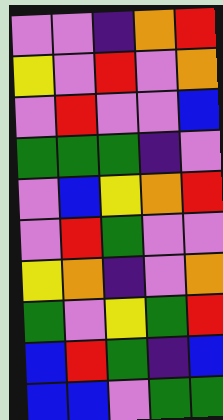[["violet", "violet", "indigo", "orange", "red"], ["yellow", "violet", "red", "violet", "orange"], ["violet", "red", "violet", "violet", "blue"], ["green", "green", "green", "indigo", "violet"], ["violet", "blue", "yellow", "orange", "red"], ["violet", "red", "green", "violet", "violet"], ["yellow", "orange", "indigo", "violet", "orange"], ["green", "violet", "yellow", "green", "red"], ["blue", "red", "green", "indigo", "blue"], ["blue", "blue", "violet", "green", "green"]]